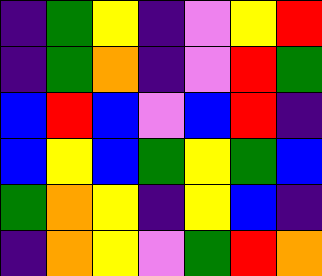[["indigo", "green", "yellow", "indigo", "violet", "yellow", "red"], ["indigo", "green", "orange", "indigo", "violet", "red", "green"], ["blue", "red", "blue", "violet", "blue", "red", "indigo"], ["blue", "yellow", "blue", "green", "yellow", "green", "blue"], ["green", "orange", "yellow", "indigo", "yellow", "blue", "indigo"], ["indigo", "orange", "yellow", "violet", "green", "red", "orange"]]